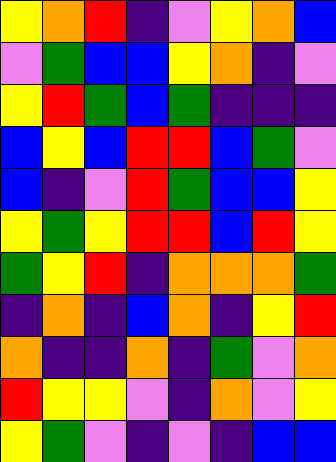[["yellow", "orange", "red", "indigo", "violet", "yellow", "orange", "blue"], ["violet", "green", "blue", "blue", "yellow", "orange", "indigo", "violet"], ["yellow", "red", "green", "blue", "green", "indigo", "indigo", "indigo"], ["blue", "yellow", "blue", "red", "red", "blue", "green", "violet"], ["blue", "indigo", "violet", "red", "green", "blue", "blue", "yellow"], ["yellow", "green", "yellow", "red", "red", "blue", "red", "yellow"], ["green", "yellow", "red", "indigo", "orange", "orange", "orange", "green"], ["indigo", "orange", "indigo", "blue", "orange", "indigo", "yellow", "red"], ["orange", "indigo", "indigo", "orange", "indigo", "green", "violet", "orange"], ["red", "yellow", "yellow", "violet", "indigo", "orange", "violet", "yellow"], ["yellow", "green", "violet", "indigo", "violet", "indigo", "blue", "blue"]]